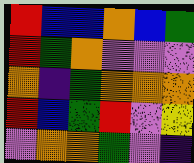[["red", "blue", "blue", "orange", "blue", "green"], ["red", "green", "orange", "violet", "violet", "violet"], ["orange", "indigo", "green", "orange", "orange", "orange"], ["red", "blue", "green", "red", "violet", "yellow"], ["violet", "orange", "orange", "green", "violet", "indigo"]]